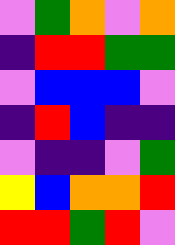[["violet", "green", "orange", "violet", "orange"], ["indigo", "red", "red", "green", "green"], ["violet", "blue", "blue", "blue", "violet"], ["indigo", "red", "blue", "indigo", "indigo"], ["violet", "indigo", "indigo", "violet", "green"], ["yellow", "blue", "orange", "orange", "red"], ["red", "red", "green", "red", "violet"]]